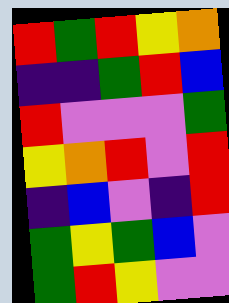[["red", "green", "red", "yellow", "orange"], ["indigo", "indigo", "green", "red", "blue"], ["red", "violet", "violet", "violet", "green"], ["yellow", "orange", "red", "violet", "red"], ["indigo", "blue", "violet", "indigo", "red"], ["green", "yellow", "green", "blue", "violet"], ["green", "red", "yellow", "violet", "violet"]]